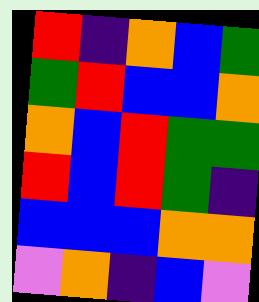[["red", "indigo", "orange", "blue", "green"], ["green", "red", "blue", "blue", "orange"], ["orange", "blue", "red", "green", "green"], ["red", "blue", "red", "green", "indigo"], ["blue", "blue", "blue", "orange", "orange"], ["violet", "orange", "indigo", "blue", "violet"]]